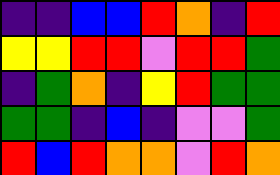[["indigo", "indigo", "blue", "blue", "red", "orange", "indigo", "red"], ["yellow", "yellow", "red", "red", "violet", "red", "red", "green"], ["indigo", "green", "orange", "indigo", "yellow", "red", "green", "green"], ["green", "green", "indigo", "blue", "indigo", "violet", "violet", "green"], ["red", "blue", "red", "orange", "orange", "violet", "red", "orange"]]